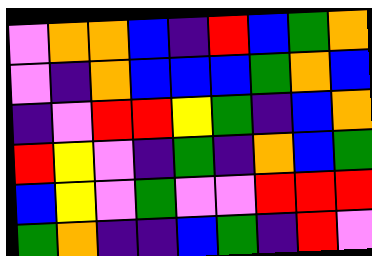[["violet", "orange", "orange", "blue", "indigo", "red", "blue", "green", "orange"], ["violet", "indigo", "orange", "blue", "blue", "blue", "green", "orange", "blue"], ["indigo", "violet", "red", "red", "yellow", "green", "indigo", "blue", "orange"], ["red", "yellow", "violet", "indigo", "green", "indigo", "orange", "blue", "green"], ["blue", "yellow", "violet", "green", "violet", "violet", "red", "red", "red"], ["green", "orange", "indigo", "indigo", "blue", "green", "indigo", "red", "violet"]]